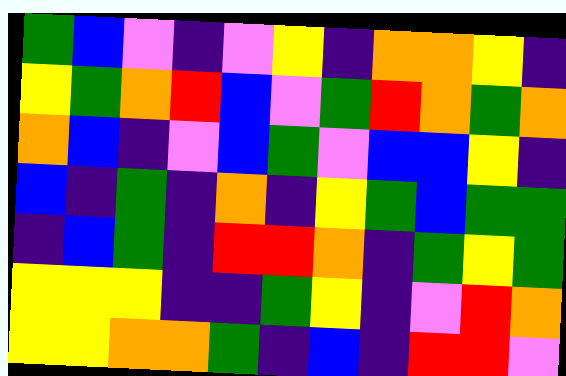[["green", "blue", "violet", "indigo", "violet", "yellow", "indigo", "orange", "orange", "yellow", "indigo"], ["yellow", "green", "orange", "red", "blue", "violet", "green", "red", "orange", "green", "orange"], ["orange", "blue", "indigo", "violet", "blue", "green", "violet", "blue", "blue", "yellow", "indigo"], ["blue", "indigo", "green", "indigo", "orange", "indigo", "yellow", "green", "blue", "green", "green"], ["indigo", "blue", "green", "indigo", "red", "red", "orange", "indigo", "green", "yellow", "green"], ["yellow", "yellow", "yellow", "indigo", "indigo", "green", "yellow", "indigo", "violet", "red", "orange"], ["yellow", "yellow", "orange", "orange", "green", "indigo", "blue", "indigo", "red", "red", "violet"]]